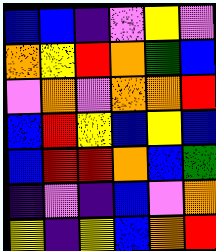[["blue", "blue", "indigo", "violet", "yellow", "violet"], ["orange", "yellow", "red", "orange", "green", "blue"], ["violet", "orange", "violet", "orange", "orange", "red"], ["blue", "red", "yellow", "blue", "yellow", "blue"], ["blue", "red", "red", "orange", "blue", "green"], ["indigo", "violet", "indigo", "blue", "violet", "orange"], ["yellow", "indigo", "yellow", "blue", "orange", "red"]]